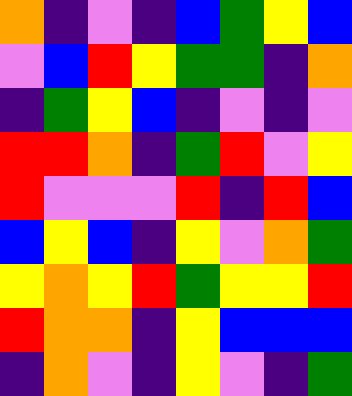[["orange", "indigo", "violet", "indigo", "blue", "green", "yellow", "blue"], ["violet", "blue", "red", "yellow", "green", "green", "indigo", "orange"], ["indigo", "green", "yellow", "blue", "indigo", "violet", "indigo", "violet"], ["red", "red", "orange", "indigo", "green", "red", "violet", "yellow"], ["red", "violet", "violet", "violet", "red", "indigo", "red", "blue"], ["blue", "yellow", "blue", "indigo", "yellow", "violet", "orange", "green"], ["yellow", "orange", "yellow", "red", "green", "yellow", "yellow", "red"], ["red", "orange", "orange", "indigo", "yellow", "blue", "blue", "blue"], ["indigo", "orange", "violet", "indigo", "yellow", "violet", "indigo", "green"]]